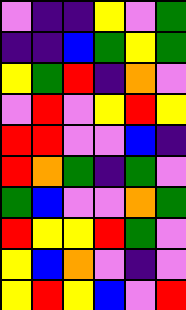[["violet", "indigo", "indigo", "yellow", "violet", "green"], ["indigo", "indigo", "blue", "green", "yellow", "green"], ["yellow", "green", "red", "indigo", "orange", "violet"], ["violet", "red", "violet", "yellow", "red", "yellow"], ["red", "red", "violet", "violet", "blue", "indigo"], ["red", "orange", "green", "indigo", "green", "violet"], ["green", "blue", "violet", "violet", "orange", "green"], ["red", "yellow", "yellow", "red", "green", "violet"], ["yellow", "blue", "orange", "violet", "indigo", "violet"], ["yellow", "red", "yellow", "blue", "violet", "red"]]